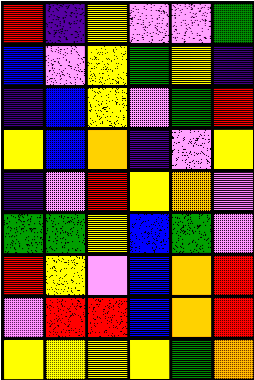[["red", "indigo", "yellow", "violet", "violet", "green"], ["blue", "violet", "yellow", "green", "yellow", "indigo"], ["indigo", "blue", "yellow", "violet", "green", "red"], ["yellow", "blue", "orange", "indigo", "violet", "yellow"], ["indigo", "violet", "red", "yellow", "orange", "violet"], ["green", "green", "yellow", "blue", "green", "violet"], ["red", "yellow", "violet", "blue", "orange", "red"], ["violet", "red", "red", "blue", "orange", "red"], ["yellow", "yellow", "yellow", "yellow", "green", "orange"]]